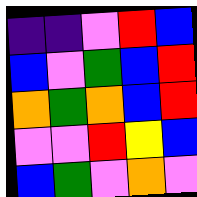[["indigo", "indigo", "violet", "red", "blue"], ["blue", "violet", "green", "blue", "red"], ["orange", "green", "orange", "blue", "red"], ["violet", "violet", "red", "yellow", "blue"], ["blue", "green", "violet", "orange", "violet"]]